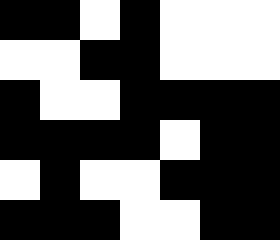[["black", "black", "white", "black", "white", "white", "white"], ["white", "white", "black", "black", "white", "white", "white"], ["black", "white", "white", "black", "black", "black", "black"], ["black", "black", "black", "black", "white", "black", "black"], ["white", "black", "white", "white", "black", "black", "black"], ["black", "black", "black", "white", "white", "black", "black"]]